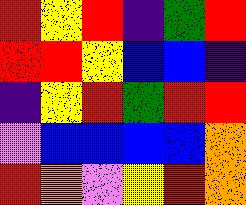[["red", "yellow", "red", "indigo", "green", "red"], ["red", "red", "yellow", "blue", "blue", "indigo"], ["indigo", "yellow", "red", "green", "red", "red"], ["violet", "blue", "blue", "blue", "blue", "orange"], ["red", "orange", "violet", "yellow", "red", "orange"]]